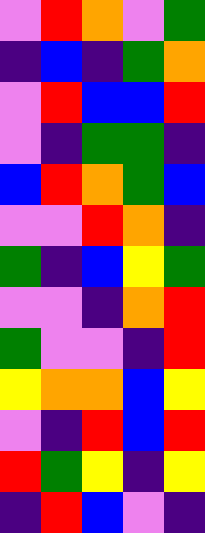[["violet", "red", "orange", "violet", "green"], ["indigo", "blue", "indigo", "green", "orange"], ["violet", "red", "blue", "blue", "red"], ["violet", "indigo", "green", "green", "indigo"], ["blue", "red", "orange", "green", "blue"], ["violet", "violet", "red", "orange", "indigo"], ["green", "indigo", "blue", "yellow", "green"], ["violet", "violet", "indigo", "orange", "red"], ["green", "violet", "violet", "indigo", "red"], ["yellow", "orange", "orange", "blue", "yellow"], ["violet", "indigo", "red", "blue", "red"], ["red", "green", "yellow", "indigo", "yellow"], ["indigo", "red", "blue", "violet", "indigo"]]